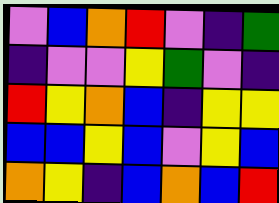[["violet", "blue", "orange", "red", "violet", "indigo", "green"], ["indigo", "violet", "violet", "yellow", "green", "violet", "indigo"], ["red", "yellow", "orange", "blue", "indigo", "yellow", "yellow"], ["blue", "blue", "yellow", "blue", "violet", "yellow", "blue"], ["orange", "yellow", "indigo", "blue", "orange", "blue", "red"]]